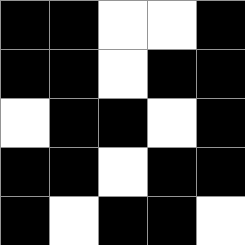[["black", "black", "white", "white", "black"], ["black", "black", "white", "black", "black"], ["white", "black", "black", "white", "black"], ["black", "black", "white", "black", "black"], ["black", "white", "black", "black", "white"]]